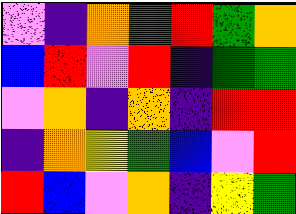[["violet", "indigo", "orange", "green", "red", "green", "orange"], ["blue", "red", "violet", "red", "indigo", "green", "green"], ["violet", "orange", "indigo", "orange", "indigo", "red", "red"], ["indigo", "orange", "yellow", "green", "blue", "violet", "red"], ["red", "blue", "violet", "orange", "indigo", "yellow", "green"]]